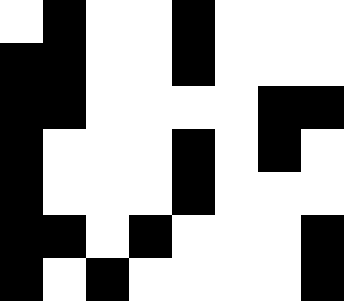[["white", "black", "white", "white", "black", "white", "white", "white"], ["black", "black", "white", "white", "black", "white", "white", "white"], ["black", "black", "white", "white", "white", "white", "black", "black"], ["black", "white", "white", "white", "black", "white", "black", "white"], ["black", "white", "white", "white", "black", "white", "white", "white"], ["black", "black", "white", "black", "white", "white", "white", "black"], ["black", "white", "black", "white", "white", "white", "white", "black"]]